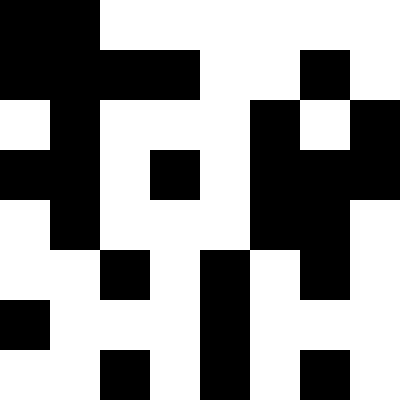[["black", "black", "white", "white", "white", "white", "white", "white"], ["black", "black", "black", "black", "white", "white", "black", "white"], ["white", "black", "white", "white", "white", "black", "white", "black"], ["black", "black", "white", "black", "white", "black", "black", "black"], ["white", "black", "white", "white", "white", "black", "black", "white"], ["white", "white", "black", "white", "black", "white", "black", "white"], ["black", "white", "white", "white", "black", "white", "white", "white"], ["white", "white", "black", "white", "black", "white", "black", "white"]]